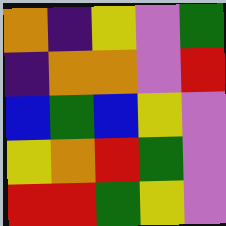[["orange", "indigo", "yellow", "violet", "green"], ["indigo", "orange", "orange", "violet", "red"], ["blue", "green", "blue", "yellow", "violet"], ["yellow", "orange", "red", "green", "violet"], ["red", "red", "green", "yellow", "violet"]]